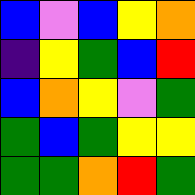[["blue", "violet", "blue", "yellow", "orange"], ["indigo", "yellow", "green", "blue", "red"], ["blue", "orange", "yellow", "violet", "green"], ["green", "blue", "green", "yellow", "yellow"], ["green", "green", "orange", "red", "green"]]